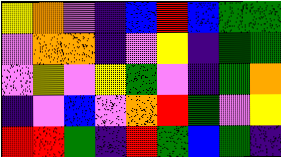[["yellow", "orange", "violet", "indigo", "blue", "red", "blue", "green", "green"], ["violet", "orange", "orange", "indigo", "violet", "yellow", "indigo", "green", "green"], ["violet", "yellow", "violet", "yellow", "green", "violet", "indigo", "green", "orange"], ["indigo", "violet", "blue", "violet", "orange", "red", "green", "violet", "yellow"], ["red", "red", "green", "indigo", "red", "green", "blue", "green", "indigo"]]